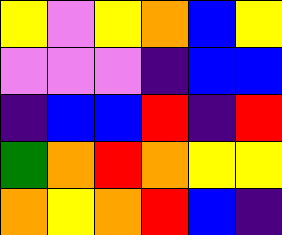[["yellow", "violet", "yellow", "orange", "blue", "yellow"], ["violet", "violet", "violet", "indigo", "blue", "blue"], ["indigo", "blue", "blue", "red", "indigo", "red"], ["green", "orange", "red", "orange", "yellow", "yellow"], ["orange", "yellow", "orange", "red", "blue", "indigo"]]